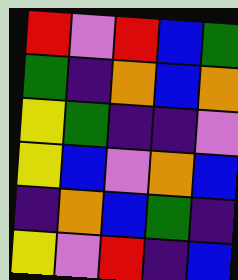[["red", "violet", "red", "blue", "green"], ["green", "indigo", "orange", "blue", "orange"], ["yellow", "green", "indigo", "indigo", "violet"], ["yellow", "blue", "violet", "orange", "blue"], ["indigo", "orange", "blue", "green", "indigo"], ["yellow", "violet", "red", "indigo", "blue"]]